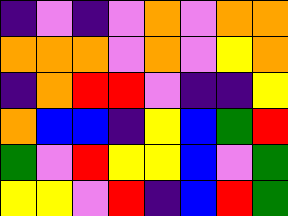[["indigo", "violet", "indigo", "violet", "orange", "violet", "orange", "orange"], ["orange", "orange", "orange", "violet", "orange", "violet", "yellow", "orange"], ["indigo", "orange", "red", "red", "violet", "indigo", "indigo", "yellow"], ["orange", "blue", "blue", "indigo", "yellow", "blue", "green", "red"], ["green", "violet", "red", "yellow", "yellow", "blue", "violet", "green"], ["yellow", "yellow", "violet", "red", "indigo", "blue", "red", "green"]]